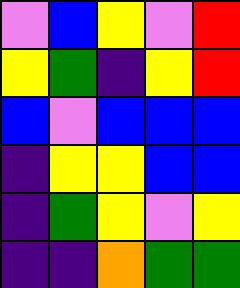[["violet", "blue", "yellow", "violet", "red"], ["yellow", "green", "indigo", "yellow", "red"], ["blue", "violet", "blue", "blue", "blue"], ["indigo", "yellow", "yellow", "blue", "blue"], ["indigo", "green", "yellow", "violet", "yellow"], ["indigo", "indigo", "orange", "green", "green"]]